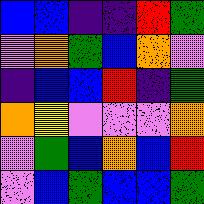[["blue", "blue", "indigo", "indigo", "red", "green"], ["violet", "orange", "green", "blue", "orange", "violet"], ["indigo", "blue", "blue", "red", "indigo", "green"], ["orange", "yellow", "violet", "violet", "violet", "orange"], ["violet", "green", "blue", "orange", "blue", "red"], ["violet", "blue", "green", "blue", "blue", "green"]]